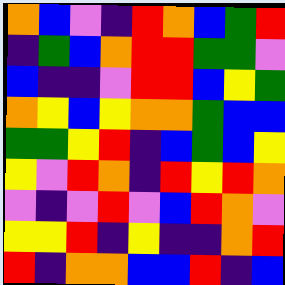[["orange", "blue", "violet", "indigo", "red", "orange", "blue", "green", "red"], ["indigo", "green", "blue", "orange", "red", "red", "green", "green", "violet"], ["blue", "indigo", "indigo", "violet", "red", "red", "blue", "yellow", "green"], ["orange", "yellow", "blue", "yellow", "orange", "orange", "green", "blue", "blue"], ["green", "green", "yellow", "red", "indigo", "blue", "green", "blue", "yellow"], ["yellow", "violet", "red", "orange", "indigo", "red", "yellow", "red", "orange"], ["violet", "indigo", "violet", "red", "violet", "blue", "red", "orange", "violet"], ["yellow", "yellow", "red", "indigo", "yellow", "indigo", "indigo", "orange", "red"], ["red", "indigo", "orange", "orange", "blue", "blue", "red", "indigo", "blue"]]